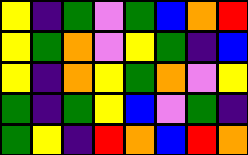[["yellow", "indigo", "green", "violet", "green", "blue", "orange", "red"], ["yellow", "green", "orange", "violet", "yellow", "green", "indigo", "blue"], ["yellow", "indigo", "orange", "yellow", "green", "orange", "violet", "yellow"], ["green", "indigo", "green", "yellow", "blue", "violet", "green", "indigo"], ["green", "yellow", "indigo", "red", "orange", "blue", "red", "orange"]]